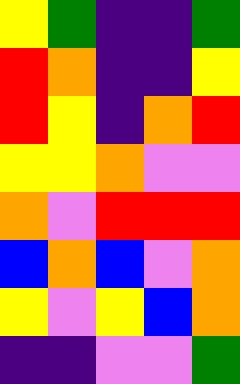[["yellow", "green", "indigo", "indigo", "green"], ["red", "orange", "indigo", "indigo", "yellow"], ["red", "yellow", "indigo", "orange", "red"], ["yellow", "yellow", "orange", "violet", "violet"], ["orange", "violet", "red", "red", "red"], ["blue", "orange", "blue", "violet", "orange"], ["yellow", "violet", "yellow", "blue", "orange"], ["indigo", "indigo", "violet", "violet", "green"]]